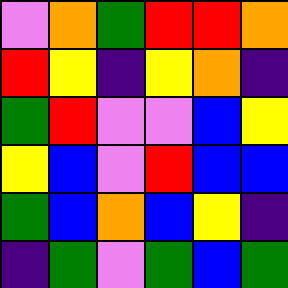[["violet", "orange", "green", "red", "red", "orange"], ["red", "yellow", "indigo", "yellow", "orange", "indigo"], ["green", "red", "violet", "violet", "blue", "yellow"], ["yellow", "blue", "violet", "red", "blue", "blue"], ["green", "blue", "orange", "blue", "yellow", "indigo"], ["indigo", "green", "violet", "green", "blue", "green"]]